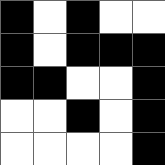[["black", "white", "black", "white", "white"], ["black", "white", "black", "black", "black"], ["black", "black", "white", "white", "black"], ["white", "white", "black", "white", "black"], ["white", "white", "white", "white", "black"]]